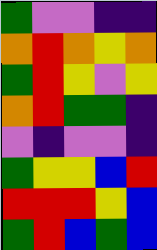[["green", "violet", "violet", "indigo", "indigo"], ["orange", "red", "orange", "yellow", "orange"], ["green", "red", "yellow", "violet", "yellow"], ["orange", "red", "green", "green", "indigo"], ["violet", "indigo", "violet", "violet", "indigo"], ["green", "yellow", "yellow", "blue", "red"], ["red", "red", "red", "yellow", "blue"], ["green", "red", "blue", "green", "blue"]]